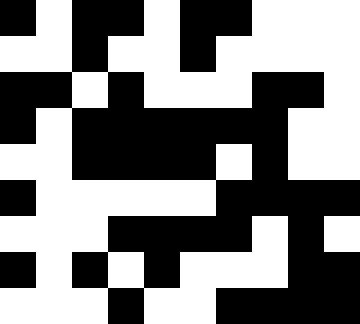[["black", "white", "black", "black", "white", "black", "black", "white", "white", "white"], ["white", "white", "black", "white", "white", "black", "white", "white", "white", "white"], ["black", "black", "white", "black", "white", "white", "white", "black", "black", "white"], ["black", "white", "black", "black", "black", "black", "black", "black", "white", "white"], ["white", "white", "black", "black", "black", "black", "white", "black", "white", "white"], ["black", "white", "white", "white", "white", "white", "black", "black", "black", "black"], ["white", "white", "white", "black", "black", "black", "black", "white", "black", "white"], ["black", "white", "black", "white", "black", "white", "white", "white", "black", "black"], ["white", "white", "white", "black", "white", "white", "black", "black", "black", "black"]]